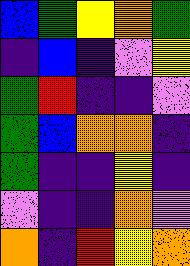[["blue", "green", "yellow", "orange", "green"], ["indigo", "blue", "indigo", "violet", "yellow"], ["green", "red", "indigo", "indigo", "violet"], ["green", "blue", "orange", "orange", "indigo"], ["green", "indigo", "indigo", "yellow", "indigo"], ["violet", "indigo", "indigo", "orange", "violet"], ["orange", "indigo", "red", "yellow", "orange"]]